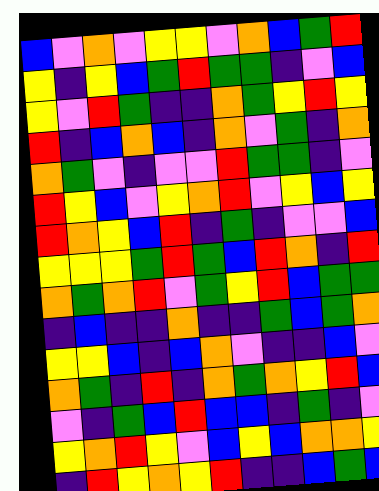[["blue", "violet", "orange", "violet", "yellow", "yellow", "violet", "orange", "blue", "green", "red"], ["yellow", "indigo", "yellow", "blue", "green", "red", "green", "green", "indigo", "violet", "blue"], ["yellow", "violet", "red", "green", "indigo", "indigo", "orange", "green", "yellow", "red", "yellow"], ["red", "indigo", "blue", "orange", "blue", "indigo", "orange", "violet", "green", "indigo", "orange"], ["orange", "green", "violet", "indigo", "violet", "violet", "red", "green", "green", "indigo", "violet"], ["red", "yellow", "blue", "violet", "yellow", "orange", "red", "violet", "yellow", "blue", "yellow"], ["red", "orange", "yellow", "blue", "red", "indigo", "green", "indigo", "violet", "violet", "blue"], ["yellow", "yellow", "yellow", "green", "red", "green", "blue", "red", "orange", "indigo", "red"], ["orange", "green", "orange", "red", "violet", "green", "yellow", "red", "blue", "green", "green"], ["indigo", "blue", "indigo", "indigo", "orange", "indigo", "indigo", "green", "blue", "green", "orange"], ["yellow", "yellow", "blue", "indigo", "blue", "orange", "violet", "indigo", "indigo", "blue", "violet"], ["orange", "green", "indigo", "red", "indigo", "orange", "green", "orange", "yellow", "red", "blue"], ["violet", "indigo", "green", "blue", "red", "blue", "blue", "indigo", "green", "indigo", "violet"], ["yellow", "orange", "red", "yellow", "violet", "blue", "yellow", "blue", "orange", "orange", "yellow"], ["indigo", "red", "yellow", "orange", "yellow", "red", "indigo", "indigo", "blue", "green", "blue"]]